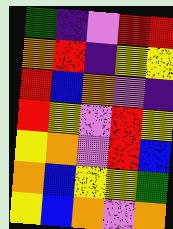[["green", "indigo", "violet", "red", "red"], ["orange", "red", "indigo", "yellow", "yellow"], ["red", "blue", "orange", "violet", "indigo"], ["red", "yellow", "violet", "red", "yellow"], ["yellow", "orange", "violet", "red", "blue"], ["orange", "blue", "yellow", "yellow", "green"], ["yellow", "blue", "orange", "violet", "orange"]]